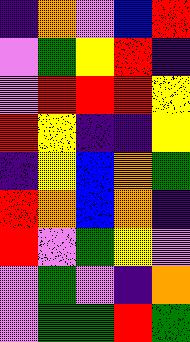[["indigo", "orange", "violet", "blue", "red"], ["violet", "green", "yellow", "red", "indigo"], ["violet", "red", "red", "red", "yellow"], ["red", "yellow", "indigo", "indigo", "yellow"], ["indigo", "yellow", "blue", "orange", "green"], ["red", "orange", "blue", "orange", "indigo"], ["red", "violet", "green", "yellow", "violet"], ["violet", "green", "violet", "indigo", "orange"], ["violet", "green", "green", "red", "green"]]